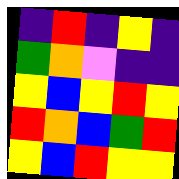[["indigo", "red", "indigo", "yellow", "indigo"], ["green", "orange", "violet", "indigo", "indigo"], ["yellow", "blue", "yellow", "red", "yellow"], ["red", "orange", "blue", "green", "red"], ["yellow", "blue", "red", "yellow", "yellow"]]